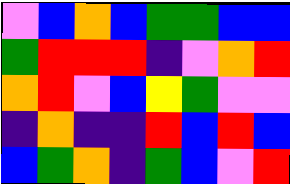[["violet", "blue", "orange", "blue", "green", "green", "blue", "blue"], ["green", "red", "red", "red", "indigo", "violet", "orange", "red"], ["orange", "red", "violet", "blue", "yellow", "green", "violet", "violet"], ["indigo", "orange", "indigo", "indigo", "red", "blue", "red", "blue"], ["blue", "green", "orange", "indigo", "green", "blue", "violet", "red"]]